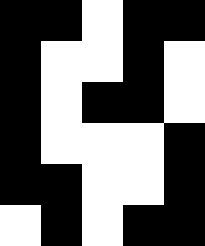[["black", "black", "white", "black", "black"], ["black", "white", "white", "black", "white"], ["black", "white", "black", "black", "white"], ["black", "white", "white", "white", "black"], ["black", "black", "white", "white", "black"], ["white", "black", "white", "black", "black"]]